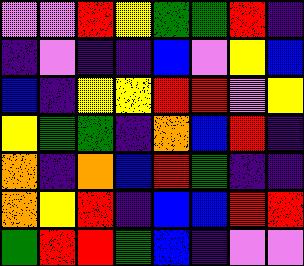[["violet", "violet", "red", "yellow", "green", "green", "red", "indigo"], ["indigo", "violet", "indigo", "indigo", "blue", "violet", "yellow", "blue"], ["blue", "indigo", "yellow", "yellow", "red", "red", "violet", "yellow"], ["yellow", "green", "green", "indigo", "orange", "blue", "red", "indigo"], ["orange", "indigo", "orange", "blue", "red", "green", "indigo", "indigo"], ["orange", "yellow", "red", "indigo", "blue", "blue", "red", "red"], ["green", "red", "red", "green", "blue", "indigo", "violet", "violet"]]